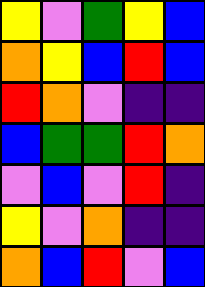[["yellow", "violet", "green", "yellow", "blue"], ["orange", "yellow", "blue", "red", "blue"], ["red", "orange", "violet", "indigo", "indigo"], ["blue", "green", "green", "red", "orange"], ["violet", "blue", "violet", "red", "indigo"], ["yellow", "violet", "orange", "indigo", "indigo"], ["orange", "blue", "red", "violet", "blue"]]